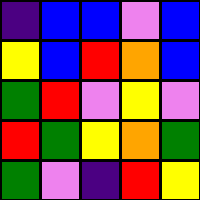[["indigo", "blue", "blue", "violet", "blue"], ["yellow", "blue", "red", "orange", "blue"], ["green", "red", "violet", "yellow", "violet"], ["red", "green", "yellow", "orange", "green"], ["green", "violet", "indigo", "red", "yellow"]]